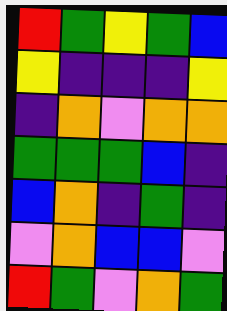[["red", "green", "yellow", "green", "blue"], ["yellow", "indigo", "indigo", "indigo", "yellow"], ["indigo", "orange", "violet", "orange", "orange"], ["green", "green", "green", "blue", "indigo"], ["blue", "orange", "indigo", "green", "indigo"], ["violet", "orange", "blue", "blue", "violet"], ["red", "green", "violet", "orange", "green"]]